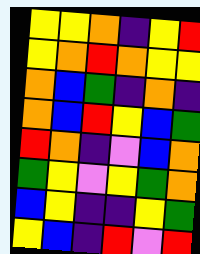[["yellow", "yellow", "orange", "indigo", "yellow", "red"], ["yellow", "orange", "red", "orange", "yellow", "yellow"], ["orange", "blue", "green", "indigo", "orange", "indigo"], ["orange", "blue", "red", "yellow", "blue", "green"], ["red", "orange", "indigo", "violet", "blue", "orange"], ["green", "yellow", "violet", "yellow", "green", "orange"], ["blue", "yellow", "indigo", "indigo", "yellow", "green"], ["yellow", "blue", "indigo", "red", "violet", "red"]]